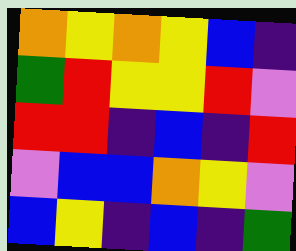[["orange", "yellow", "orange", "yellow", "blue", "indigo"], ["green", "red", "yellow", "yellow", "red", "violet"], ["red", "red", "indigo", "blue", "indigo", "red"], ["violet", "blue", "blue", "orange", "yellow", "violet"], ["blue", "yellow", "indigo", "blue", "indigo", "green"]]